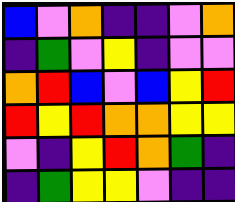[["blue", "violet", "orange", "indigo", "indigo", "violet", "orange"], ["indigo", "green", "violet", "yellow", "indigo", "violet", "violet"], ["orange", "red", "blue", "violet", "blue", "yellow", "red"], ["red", "yellow", "red", "orange", "orange", "yellow", "yellow"], ["violet", "indigo", "yellow", "red", "orange", "green", "indigo"], ["indigo", "green", "yellow", "yellow", "violet", "indigo", "indigo"]]